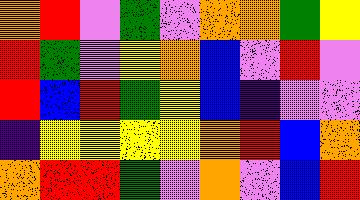[["orange", "red", "violet", "green", "violet", "orange", "orange", "green", "yellow"], ["red", "green", "violet", "yellow", "orange", "blue", "violet", "red", "violet"], ["red", "blue", "red", "green", "yellow", "blue", "indigo", "violet", "violet"], ["indigo", "yellow", "yellow", "yellow", "yellow", "orange", "red", "blue", "orange"], ["orange", "red", "red", "green", "violet", "orange", "violet", "blue", "red"]]